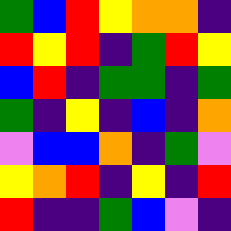[["green", "blue", "red", "yellow", "orange", "orange", "indigo"], ["red", "yellow", "red", "indigo", "green", "red", "yellow"], ["blue", "red", "indigo", "green", "green", "indigo", "green"], ["green", "indigo", "yellow", "indigo", "blue", "indigo", "orange"], ["violet", "blue", "blue", "orange", "indigo", "green", "violet"], ["yellow", "orange", "red", "indigo", "yellow", "indigo", "red"], ["red", "indigo", "indigo", "green", "blue", "violet", "indigo"]]